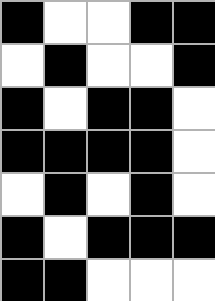[["black", "white", "white", "black", "black"], ["white", "black", "white", "white", "black"], ["black", "white", "black", "black", "white"], ["black", "black", "black", "black", "white"], ["white", "black", "white", "black", "white"], ["black", "white", "black", "black", "black"], ["black", "black", "white", "white", "white"]]